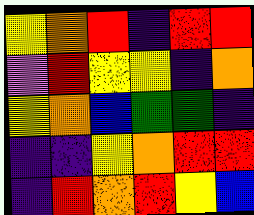[["yellow", "orange", "red", "indigo", "red", "red"], ["violet", "red", "yellow", "yellow", "indigo", "orange"], ["yellow", "orange", "blue", "green", "green", "indigo"], ["indigo", "indigo", "yellow", "orange", "red", "red"], ["indigo", "red", "orange", "red", "yellow", "blue"]]